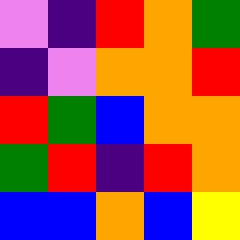[["violet", "indigo", "red", "orange", "green"], ["indigo", "violet", "orange", "orange", "red"], ["red", "green", "blue", "orange", "orange"], ["green", "red", "indigo", "red", "orange"], ["blue", "blue", "orange", "blue", "yellow"]]